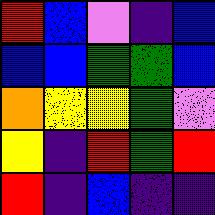[["red", "blue", "violet", "indigo", "blue"], ["blue", "blue", "green", "green", "blue"], ["orange", "yellow", "yellow", "green", "violet"], ["yellow", "indigo", "red", "green", "red"], ["red", "indigo", "blue", "indigo", "indigo"]]